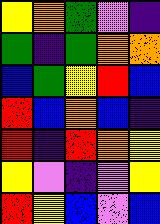[["yellow", "orange", "green", "violet", "indigo"], ["green", "indigo", "green", "orange", "orange"], ["blue", "green", "yellow", "red", "blue"], ["red", "blue", "orange", "blue", "indigo"], ["red", "indigo", "red", "orange", "yellow"], ["yellow", "violet", "indigo", "violet", "yellow"], ["red", "yellow", "blue", "violet", "blue"]]